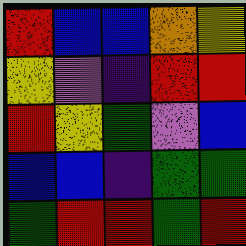[["red", "blue", "blue", "orange", "yellow"], ["yellow", "violet", "indigo", "red", "red"], ["red", "yellow", "green", "violet", "blue"], ["blue", "blue", "indigo", "green", "green"], ["green", "red", "red", "green", "red"]]